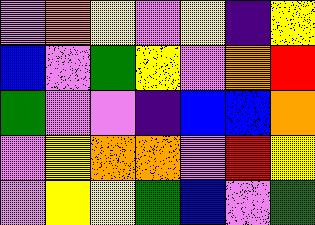[["violet", "orange", "yellow", "violet", "yellow", "indigo", "yellow"], ["blue", "violet", "green", "yellow", "violet", "orange", "red"], ["green", "violet", "violet", "indigo", "blue", "blue", "orange"], ["violet", "yellow", "orange", "orange", "violet", "red", "yellow"], ["violet", "yellow", "yellow", "green", "blue", "violet", "green"]]